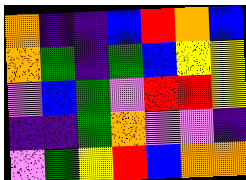[["orange", "indigo", "indigo", "blue", "red", "orange", "blue"], ["orange", "green", "indigo", "green", "blue", "yellow", "yellow"], ["violet", "blue", "green", "violet", "red", "red", "yellow"], ["indigo", "indigo", "green", "orange", "violet", "violet", "indigo"], ["violet", "green", "yellow", "red", "blue", "orange", "orange"]]